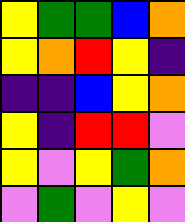[["yellow", "green", "green", "blue", "orange"], ["yellow", "orange", "red", "yellow", "indigo"], ["indigo", "indigo", "blue", "yellow", "orange"], ["yellow", "indigo", "red", "red", "violet"], ["yellow", "violet", "yellow", "green", "orange"], ["violet", "green", "violet", "yellow", "violet"]]